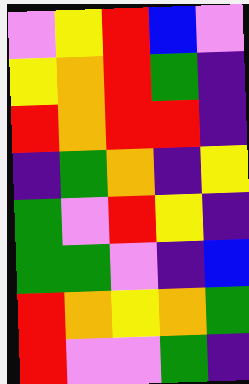[["violet", "yellow", "red", "blue", "violet"], ["yellow", "orange", "red", "green", "indigo"], ["red", "orange", "red", "red", "indigo"], ["indigo", "green", "orange", "indigo", "yellow"], ["green", "violet", "red", "yellow", "indigo"], ["green", "green", "violet", "indigo", "blue"], ["red", "orange", "yellow", "orange", "green"], ["red", "violet", "violet", "green", "indigo"]]